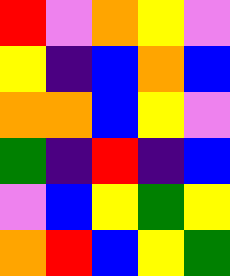[["red", "violet", "orange", "yellow", "violet"], ["yellow", "indigo", "blue", "orange", "blue"], ["orange", "orange", "blue", "yellow", "violet"], ["green", "indigo", "red", "indigo", "blue"], ["violet", "blue", "yellow", "green", "yellow"], ["orange", "red", "blue", "yellow", "green"]]